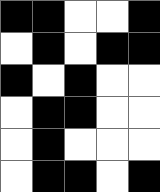[["black", "black", "white", "white", "black"], ["white", "black", "white", "black", "black"], ["black", "white", "black", "white", "white"], ["white", "black", "black", "white", "white"], ["white", "black", "white", "white", "white"], ["white", "black", "black", "white", "black"]]